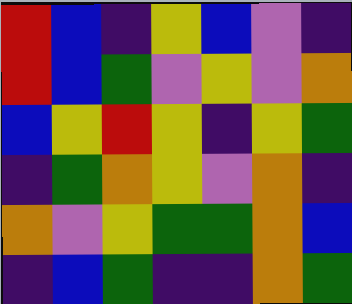[["red", "blue", "indigo", "yellow", "blue", "violet", "indigo"], ["red", "blue", "green", "violet", "yellow", "violet", "orange"], ["blue", "yellow", "red", "yellow", "indigo", "yellow", "green"], ["indigo", "green", "orange", "yellow", "violet", "orange", "indigo"], ["orange", "violet", "yellow", "green", "green", "orange", "blue"], ["indigo", "blue", "green", "indigo", "indigo", "orange", "green"]]